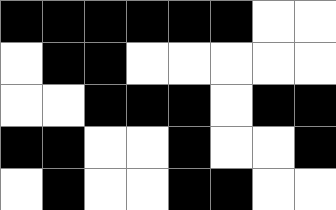[["black", "black", "black", "black", "black", "black", "white", "white"], ["white", "black", "black", "white", "white", "white", "white", "white"], ["white", "white", "black", "black", "black", "white", "black", "black"], ["black", "black", "white", "white", "black", "white", "white", "black"], ["white", "black", "white", "white", "black", "black", "white", "white"]]